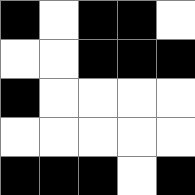[["black", "white", "black", "black", "white"], ["white", "white", "black", "black", "black"], ["black", "white", "white", "white", "white"], ["white", "white", "white", "white", "white"], ["black", "black", "black", "white", "black"]]